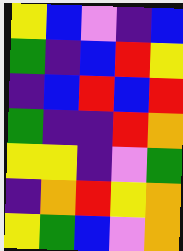[["yellow", "blue", "violet", "indigo", "blue"], ["green", "indigo", "blue", "red", "yellow"], ["indigo", "blue", "red", "blue", "red"], ["green", "indigo", "indigo", "red", "orange"], ["yellow", "yellow", "indigo", "violet", "green"], ["indigo", "orange", "red", "yellow", "orange"], ["yellow", "green", "blue", "violet", "orange"]]